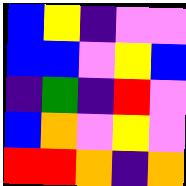[["blue", "yellow", "indigo", "violet", "violet"], ["blue", "blue", "violet", "yellow", "blue"], ["indigo", "green", "indigo", "red", "violet"], ["blue", "orange", "violet", "yellow", "violet"], ["red", "red", "orange", "indigo", "orange"]]